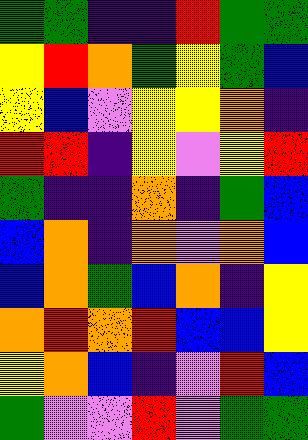[["green", "green", "indigo", "indigo", "red", "green", "green"], ["yellow", "red", "orange", "green", "yellow", "green", "blue"], ["yellow", "blue", "violet", "yellow", "yellow", "orange", "indigo"], ["red", "red", "indigo", "yellow", "violet", "yellow", "red"], ["green", "indigo", "indigo", "orange", "indigo", "green", "blue"], ["blue", "orange", "indigo", "orange", "violet", "orange", "blue"], ["blue", "orange", "green", "blue", "orange", "indigo", "yellow"], ["orange", "red", "orange", "red", "blue", "blue", "yellow"], ["yellow", "orange", "blue", "indigo", "violet", "red", "blue"], ["green", "violet", "violet", "red", "violet", "green", "green"]]